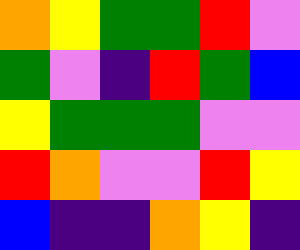[["orange", "yellow", "green", "green", "red", "violet"], ["green", "violet", "indigo", "red", "green", "blue"], ["yellow", "green", "green", "green", "violet", "violet"], ["red", "orange", "violet", "violet", "red", "yellow"], ["blue", "indigo", "indigo", "orange", "yellow", "indigo"]]